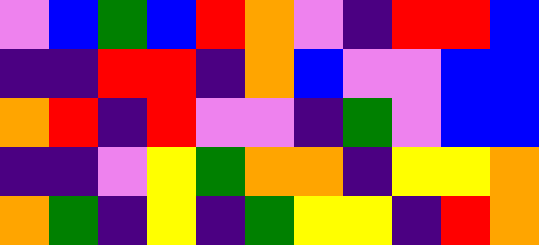[["violet", "blue", "green", "blue", "red", "orange", "violet", "indigo", "red", "red", "blue"], ["indigo", "indigo", "red", "red", "indigo", "orange", "blue", "violet", "violet", "blue", "blue"], ["orange", "red", "indigo", "red", "violet", "violet", "indigo", "green", "violet", "blue", "blue"], ["indigo", "indigo", "violet", "yellow", "green", "orange", "orange", "indigo", "yellow", "yellow", "orange"], ["orange", "green", "indigo", "yellow", "indigo", "green", "yellow", "yellow", "indigo", "red", "orange"]]